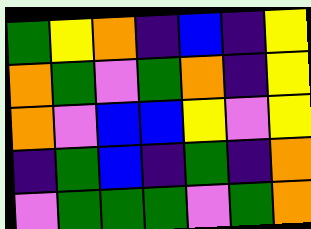[["green", "yellow", "orange", "indigo", "blue", "indigo", "yellow"], ["orange", "green", "violet", "green", "orange", "indigo", "yellow"], ["orange", "violet", "blue", "blue", "yellow", "violet", "yellow"], ["indigo", "green", "blue", "indigo", "green", "indigo", "orange"], ["violet", "green", "green", "green", "violet", "green", "orange"]]